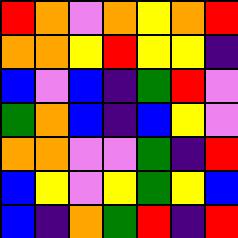[["red", "orange", "violet", "orange", "yellow", "orange", "red"], ["orange", "orange", "yellow", "red", "yellow", "yellow", "indigo"], ["blue", "violet", "blue", "indigo", "green", "red", "violet"], ["green", "orange", "blue", "indigo", "blue", "yellow", "violet"], ["orange", "orange", "violet", "violet", "green", "indigo", "red"], ["blue", "yellow", "violet", "yellow", "green", "yellow", "blue"], ["blue", "indigo", "orange", "green", "red", "indigo", "red"]]